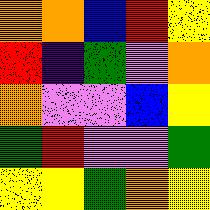[["orange", "orange", "blue", "red", "yellow"], ["red", "indigo", "green", "violet", "orange"], ["orange", "violet", "violet", "blue", "yellow"], ["green", "red", "violet", "violet", "green"], ["yellow", "yellow", "green", "orange", "yellow"]]